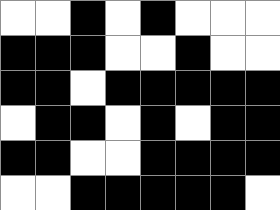[["white", "white", "black", "white", "black", "white", "white", "white"], ["black", "black", "black", "white", "white", "black", "white", "white"], ["black", "black", "white", "black", "black", "black", "black", "black"], ["white", "black", "black", "white", "black", "white", "black", "black"], ["black", "black", "white", "white", "black", "black", "black", "black"], ["white", "white", "black", "black", "black", "black", "black", "white"]]